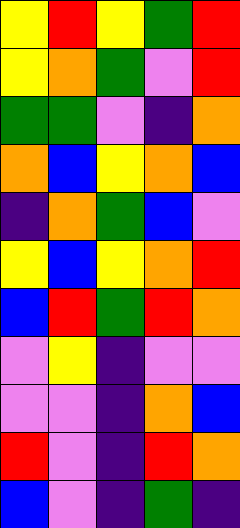[["yellow", "red", "yellow", "green", "red"], ["yellow", "orange", "green", "violet", "red"], ["green", "green", "violet", "indigo", "orange"], ["orange", "blue", "yellow", "orange", "blue"], ["indigo", "orange", "green", "blue", "violet"], ["yellow", "blue", "yellow", "orange", "red"], ["blue", "red", "green", "red", "orange"], ["violet", "yellow", "indigo", "violet", "violet"], ["violet", "violet", "indigo", "orange", "blue"], ["red", "violet", "indigo", "red", "orange"], ["blue", "violet", "indigo", "green", "indigo"]]